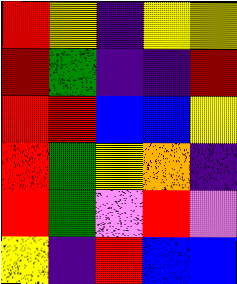[["red", "yellow", "indigo", "yellow", "yellow"], ["red", "green", "indigo", "indigo", "red"], ["red", "red", "blue", "blue", "yellow"], ["red", "green", "yellow", "orange", "indigo"], ["red", "green", "violet", "red", "violet"], ["yellow", "indigo", "red", "blue", "blue"]]